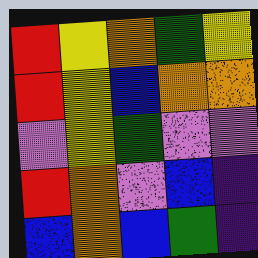[["red", "yellow", "orange", "green", "yellow"], ["red", "yellow", "blue", "orange", "orange"], ["violet", "yellow", "green", "violet", "violet"], ["red", "orange", "violet", "blue", "indigo"], ["blue", "orange", "blue", "green", "indigo"]]